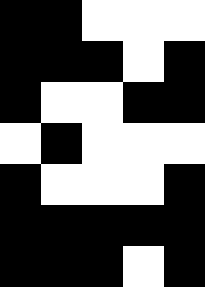[["black", "black", "white", "white", "white"], ["black", "black", "black", "white", "black"], ["black", "white", "white", "black", "black"], ["white", "black", "white", "white", "white"], ["black", "white", "white", "white", "black"], ["black", "black", "black", "black", "black"], ["black", "black", "black", "white", "black"]]